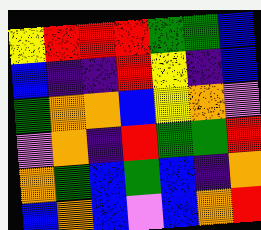[["yellow", "red", "red", "red", "green", "green", "blue"], ["blue", "indigo", "indigo", "red", "yellow", "indigo", "blue"], ["green", "orange", "orange", "blue", "yellow", "orange", "violet"], ["violet", "orange", "indigo", "red", "green", "green", "red"], ["orange", "green", "blue", "green", "blue", "indigo", "orange"], ["blue", "orange", "blue", "violet", "blue", "orange", "red"]]